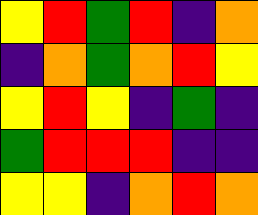[["yellow", "red", "green", "red", "indigo", "orange"], ["indigo", "orange", "green", "orange", "red", "yellow"], ["yellow", "red", "yellow", "indigo", "green", "indigo"], ["green", "red", "red", "red", "indigo", "indigo"], ["yellow", "yellow", "indigo", "orange", "red", "orange"]]